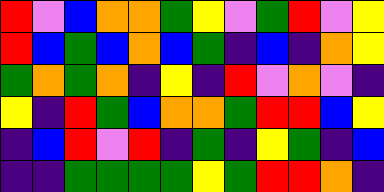[["red", "violet", "blue", "orange", "orange", "green", "yellow", "violet", "green", "red", "violet", "yellow"], ["red", "blue", "green", "blue", "orange", "blue", "green", "indigo", "blue", "indigo", "orange", "yellow"], ["green", "orange", "green", "orange", "indigo", "yellow", "indigo", "red", "violet", "orange", "violet", "indigo"], ["yellow", "indigo", "red", "green", "blue", "orange", "orange", "green", "red", "red", "blue", "yellow"], ["indigo", "blue", "red", "violet", "red", "indigo", "green", "indigo", "yellow", "green", "indigo", "blue"], ["indigo", "indigo", "green", "green", "green", "green", "yellow", "green", "red", "red", "orange", "indigo"]]